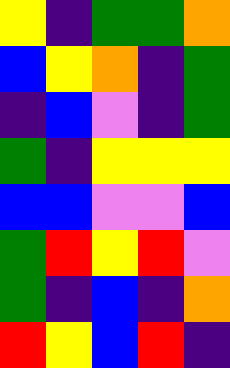[["yellow", "indigo", "green", "green", "orange"], ["blue", "yellow", "orange", "indigo", "green"], ["indigo", "blue", "violet", "indigo", "green"], ["green", "indigo", "yellow", "yellow", "yellow"], ["blue", "blue", "violet", "violet", "blue"], ["green", "red", "yellow", "red", "violet"], ["green", "indigo", "blue", "indigo", "orange"], ["red", "yellow", "blue", "red", "indigo"]]